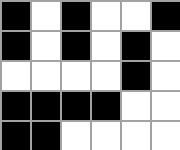[["black", "white", "black", "white", "white", "black"], ["black", "white", "black", "white", "black", "white"], ["white", "white", "white", "white", "black", "white"], ["black", "black", "black", "black", "white", "white"], ["black", "black", "white", "white", "white", "white"]]